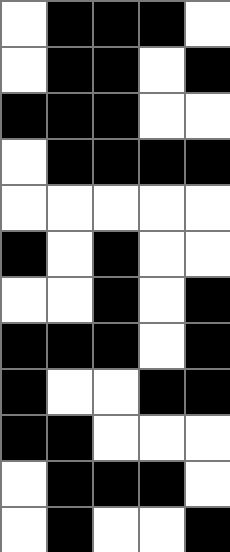[["white", "black", "black", "black", "white"], ["white", "black", "black", "white", "black"], ["black", "black", "black", "white", "white"], ["white", "black", "black", "black", "black"], ["white", "white", "white", "white", "white"], ["black", "white", "black", "white", "white"], ["white", "white", "black", "white", "black"], ["black", "black", "black", "white", "black"], ["black", "white", "white", "black", "black"], ["black", "black", "white", "white", "white"], ["white", "black", "black", "black", "white"], ["white", "black", "white", "white", "black"]]